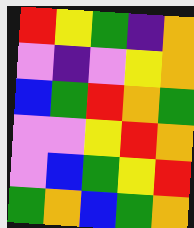[["red", "yellow", "green", "indigo", "orange"], ["violet", "indigo", "violet", "yellow", "orange"], ["blue", "green", "red", "orange", "green"], ["violet", "violet", "yellow", "red", "orange"], ["violet", "blue", "green", "yellow", "red"], ["green", "orange", "blue", "green", "orange"]]